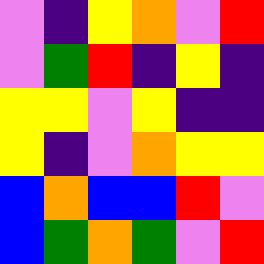[["violet", "indigo", "yellow", "orange", "violet", "red"], ["violet", "green", "red", "indigo", "yellow", "indigo"], ["yellow", "yellow", "violet", "yellow", "indigo", "indigo"], ["yellow", "indigo", "violet", "orange", "yellow", "yellow"], ["blue", "orange", "blue", "blue", "red", "violet"], ["blue", "green", "orange", "green", "violet", "red"]]